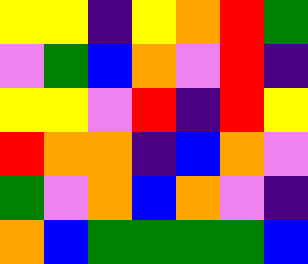[["yellow", "yellow", "indigo", "yellow", "orange", "red", "green"], ["violet", "green", "blue", "orange", "violet", "red", "indigo"], ["yellow", "yellow", "violet", "red", "indigo", "red", "yellow"], ["red", "orange", "orange", "indigo", "blue", "orange", "violet"], ["green", "violet", "orange", "blue", "orange", "violet", "indigo"], ["orange", "blue", "green", "green", "green", "green", "blue"]]